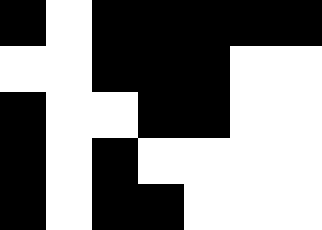[["black", "white", "black", "black", "black", "black", "black"], ["white", "white", "black", "black", "black", "white", "white"], ["black", "white", "white", "black", "black", "white", "white"], ["black", "white", "black", "white", "white", "white", "white"], ["black", "white", "black", "black", "white", "white", "white"]]